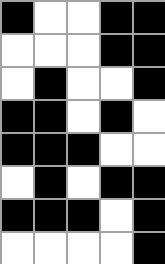[["black", "white", "white", "black", "black"], ["white", "white", "white", "black", "black"], ["white", "black", "white", "white", "black"], ["black", "black", "white", "black", "white"], ["black", "black", "black", "white", "white"], ["white", "black", "white", "black", "black"], ["black", "black", "black", "white", "black"], ["white", "white", "white", "white", "black"]]